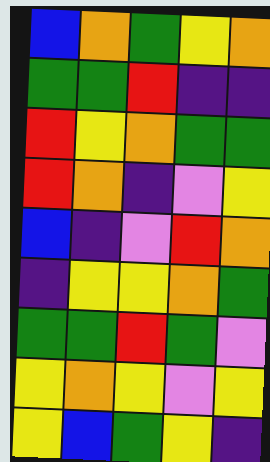[["blue", "orange", "green", "yellow", "orange"], ["green", "green", "red", "indigo", "indigo"], ["red", "yellow", "orange", "green", "green"], ["red", "orange", "indigo", "violet", "yellow"], ["blue", "indigo", "violet", "red", "orange"], ["indigo", "yellow", "yellow", "orange", "green"], ["green", "green", "red", "green", "violet"], ["yellow", "orange", "yellow", "violet", "yellow"], ["yellow", "blue", "green", "yellow", "indigo"]]